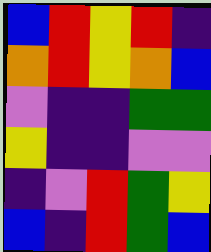[["blue", "red", "yellow", "red", "indigo"], ["orange", "red", "yellow", "orange", "blue"], ["violet", "indigo", "indigo", "green", "green"], ["yellow", "indigo", "indigo", "violet", "violet"], ["indigo", "violet", "red", "green", "yellow"], ["blue", "indigo", "red", "green", "blue"]]